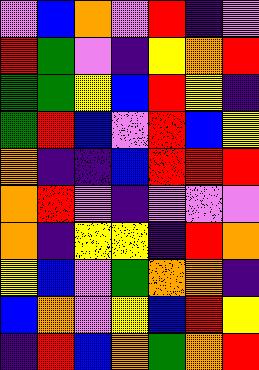[["violet", "blue", "orange", "violet", "red", "indigo", "violet"], ["red", "green", "violet", "indigo", "yellow", "orange", "red"], ["green", "green", "yellow", "blue", "red", "yellow", "indigo"], ["green", "red", "blue", "violet", "red", "blue", "yellow"], ["orange", "indigo", "indigo", "blue", "red", "red", "red"], ["orange", "red", "violet", "indigo", "violet", "violet", "violet"], ["orange", "indigo", "yellow", "yellow", "indigo", "red", "orange"], ["yellow", "blue", "violet", "green", "orange", "orange", "indigo"], ["blue", "orange", "violet", "yellow", "blue", "red", "yellow"], ["indigo", "red", "blue", "orange", "green", "orange", "red"]]